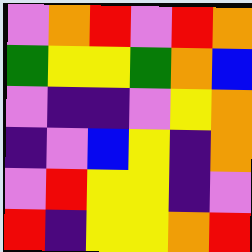[["violet", "orange", "red", "violet", "red", "orange"], ["green", "yellow", "yellow", "green", "orange", "blue"], ["violet", "indigo", "indigo", "violet", "yellow", "orange"], ["indigo", "violet", "blue", "yellow", "indigo", "orange"], ["violet", "red", "yellow", "yellow", "indigo", "violet"], ["red", "indigo", "yellow", "yellow", "orange", "red"]]